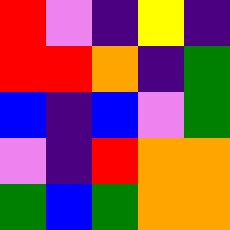[["red", "violet", "indigo", "yellow", "indigo"], ["red", "red", "orange", "indigo", "green"], ["blue", "indigo", "blue", "violet", "green"], ["violet", "indigo", "red", "orange", "orange"], ["green", "blue", "green", "orange", "orange"]]